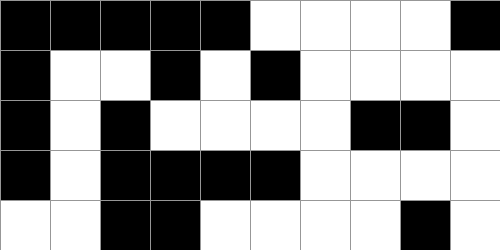[["black", "black", "black", "black", "black", "white", "white", "white", "white", "black"], ["black", "white", "white", "black", "white", "black", "white", "white", "white", "white"], ["black", "white", "black", "white", "white", "white", "white", "black", "black", "white"], ["black", "white", "black", "black", "black", "black", "white", "white", "white", "white"], ["white", "white", "black", "black", "white", "white", "white", "white", "black", "white"]]